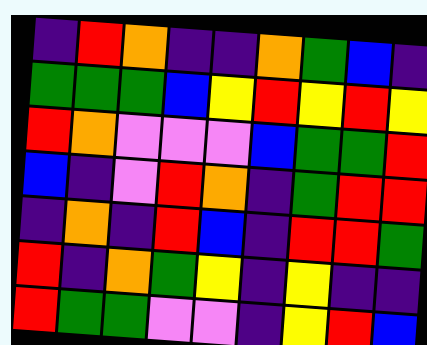[["indigo", "red", "orange", "indigo", "indigo", "orange", "green", "blue", "indigo"], ["green", "green", "green", "blue", "yellow", "red", "yellow", "red", "yellow"], ["red", "orange", "violet", "violet", "violet", "blue", "green", "green", "red"], ["blue", "indigo", "violet", "red", "orange", "indigo", "green", "red", "red"], ["indigo", "orange", "indigo", "red", "blue", "indigo", "red", "red", "green"], ["red", "indigo", "orange", "green", "yellow", "indigo", "yellow", "indigo", "indigo"], ["red", "green", "green", "violet", "violet", "indigo", "yellow", "red", "blue"]]